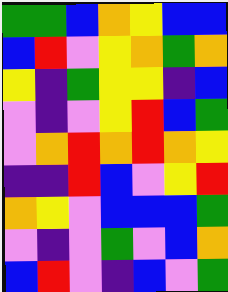[["green", "green", "blue", "orange", "yellow", "blue", "blue"], ["blue", "red", "violet", "yellow", "orange", "green", "orange"], ["yellow", "indigo", "green", "yellow", "yellow", "indigo", "blue"], ["violet", "indigo", "violet", "yellow", "red", "blue", "green"], ["violet", "orange", "red", "orange", "red", "orange", "yellow"], ["indigo", "indigo", "red", "blue", "violet", "yellow", "red"], ["orange", "yellow", "violet", "blue", "blue", "blue", "green"], ["violet", "indigo", "violet", "green", "violet", "blue", "orange"], ["blue", "red", "violet", "indigo", "blue", "violet", "green"]]